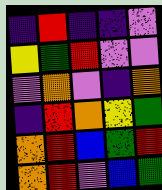[["indigo", "red", "indigo", "indigo", "violet"], ["yellow", "green", "red", "violet", "violet"], ["violet", "orange", "violet", "indigo", "orange"], ["indigo", "red", "orange", "yellow", "green"], ["orange", "red", "blue", "green", "red"], ["orange", "red", "violet", "blue", "green"]]